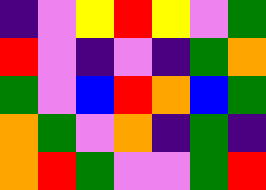[["indigo", "violet", "yellow", "red", "yellow", "violet", "green"], ["red", "violet", "indigo", "violet", "indigo", "green", "orange"], ["green", "violet", "blue", "red", "orange", "blue", "green"], ["orange", "green", "violet", "orange", "indigo", "green", "indigo"], ["orange", "red", "green", "violet", "violet", "green", "red"]]